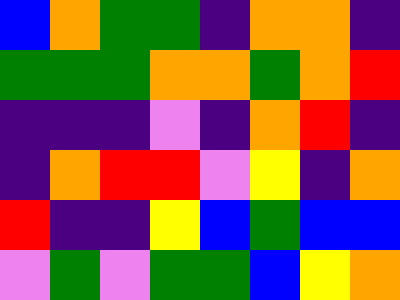[["blue", "orange", "green", "green", "indigo", "orange", "orange", "indigo"], ["green", "green", "green", "orange", "orange", "green", "orange", "red"], ["indigo", "indigo", "indigo", "violet", "indigo", "orange", "red", "indigo"], ["indigo", "orange", "red", "red", "violet", "yellow", "indigo", "orange"], ["red", "indigo", "indigo", "yellow", "blue", "green", "blue", "blue"], ["violet", "green", "violet", "green", "green", "blue", "yellow", "orange"]]